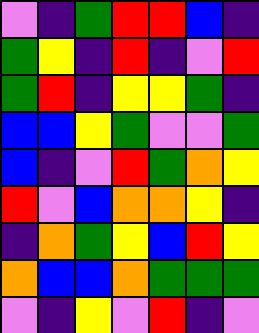[["violet", "indigo", "green", "red", "red", "blue", "indigo"], ["green", "yellow", "indigo", "red", "indigo", "violet", "red"], ["green", "red", "indigo", "yellow", "yellow", "green", "indigo"], ["blue", "blue", "yellow", "green", "violet", "violet", "green"], ["blue", "indigo", "violet", "red", "green", "orange", "yellow"], ["red", "violet", "blue", "orange", "orange", "yellow", "indigo"], ["indigo", "orange", "green", "yellow", "blue", "red", "yellow"], ["orange", "blue", "blue", "orange", "green", "green", "green"], ["violet", "indigo", "yellow", "violet", "red", "indigo", "violet"]]